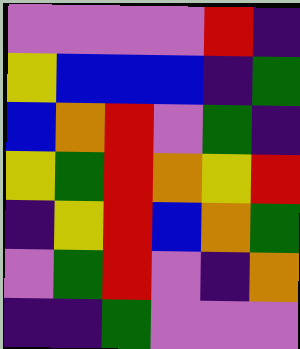[["violet", "violet", "violet", "violet", "red", "indigo"], ["yellow", "blue", "blue", "blue", "indigo", "green"], ["blue", "orange", "red", "violet", "green", "indigo"], ["yellow", "green", "red", "orange", "yellow", "red"], ["indigo", "yellow", "red", "blue", "orange", "green"], ["violet", "green", "red", "violet", "indigo", "orange"], ["indigo", "indigo", "green", "violet", "violet", "violet"]]